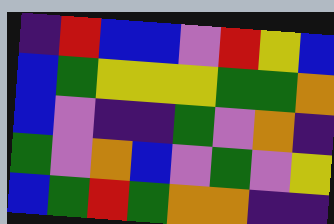[["indigo", "red", "blue", "blue", "violet", "red", "yellow", "blue"], ["blue", "green", "yellow", "yellow", "yellow", "green", "green", "orange"], ["blue", "violet", "indigo", "indigo", "green", "violet", "orange", "indigo"], ["green", "violet", "orange", "blue", "violet", "green", "violet", "yellow"], ["blue", "green", "red", "green", "orange", "orange", "indigo", "indigo"]]